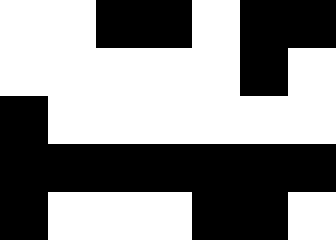[["white", "white", "black", "black", "white", "black", "black"], ["white", "white", "white", "white", "white", "black", "white"], ["black", "white", "white", "white", "white", "white", "white"], ["black", "black", "black", "black", "black", "black", "black"], ["black", "white", "white", "white", "black", "black", "white"]]